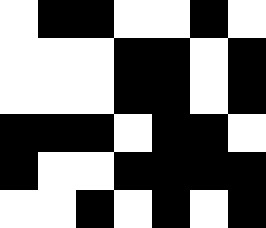[["white", "black", "black", "white", "white", "black", "white"], ["white", "white", "white", "black", "black", "white", "black"], ["white", "white", "white", "black", "black", "white", "black"], ["black", "black", "black", "white", "black", "black", "white"], ["black", "white", "white", "black", "black", "black", "black"], ["white", "white", "black", "white", "black", "white", "black"]]